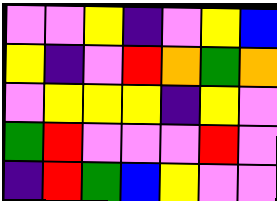[["violet", "violet", "yellow", "indigo", "violet", "yellow", "blue"], ["yellow", "indigo", "violet", "red", "orange", "green", "orange"], ["violet", "yellow", "yellow", "yellow", "indigo", "yellow", "violet"], ["green", "red", "violet", "violet", "violet", "red", "violet"], ["indigo", "red", "green", "blue", "yellow", "violet", "violet"]]